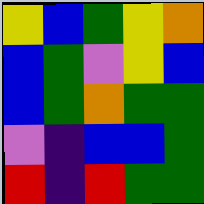[["yellow", "blue", "green", "yellow", "orange"], ["blue", "green", "violet", "yellow", "blue"], ["blue", "green", "orange", "green", "green"], ["violet", "indigo", "blue", "blue", "green"], ["red", "indigo", "red", "green", "green"]]